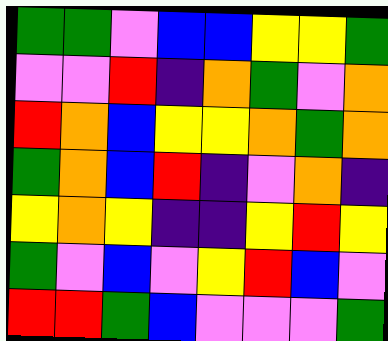[["green", "green", "violet", "blue", "blue", "yellow", "yellow", "green"], ["violet", "violet", "red", "indigo", "orange", "green", "violet", "orange"], ["red", "orange", "blue", "yellow", "yellow", "orange", "green", "orange"], ["green", "orange", "blue", "red", "indigo", "violet", "orange", "indigo"], ["yellow", "orange", "yellow", "indigo", "indigo", "yellow", "red", "yellow"], ["green", "violet", "blue", "violet", "yellow", "red", "blue", "violet"], ["red", "red", "green", "blue", "violet", "violet", "violet", "green"]]